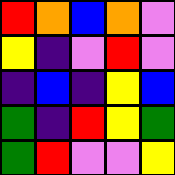[["red", "orange", "blue", "orange", "violet"], ["yellow", "indigo", "violet", "red", "violet"], ["indigo", "blue", "indigo", "yellow", "blue"], ["green", "indigo", "red", "yellow", "green"], ["green", "red", "violet", "violet", "yellow"]]